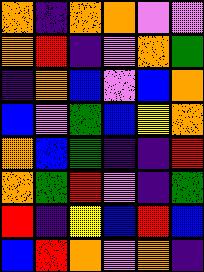[["orange", "indigo", "orange", "orange", "violet", "violet"], ["orange", "red", "indigo", "violet", "orange", "green"], ["indigo", "orange", "blue", "violet", "blue", "orange"], ["blue", "violet", "green", "blue", "yellow", "orange"], ["orange", "blue", "green", "indigo", "indigo", "red"], ["orange", "green", "red", "violet", "indigo", "green"], ["red", "indigo", "yellow", "blue", "red", "blue"], ["blue", "red", "orange", "violet", "orange", "indigo"]]